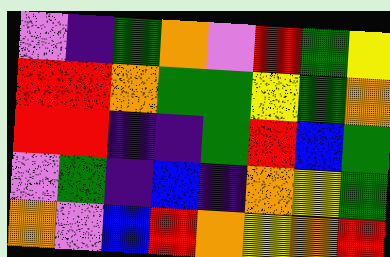[["violet", "indigo", "green", "orange", "violet", "red", "green", "yellow"], ["red", "red", "orange", "green", "green", "yellow", "green", "orange"], ["red", "red", "indigo", "indigo", "green", "red", "blue", "green"], ["violet", "green", "indigo", "blue", "indigo", "orange", "yellow", "green"], ["orange", "violet", "blue", "red", "orange", "yellow", "orange", "red"]]